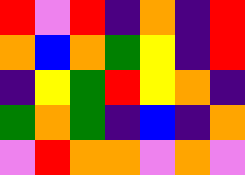[["red", "violet", "red", "indigo", "orange", "indigo", "red"], ["orange", "blue", "orange", "green", "yellow", "indigo", "red"], ["indigo", "yellow", "green", "red", "yellow", "orange", "indigo"], ["green", "orange", "green", "indigo", "blue", "indigo", "orange"], ["violet", "red", "orange", "orange", "violet", "orange", "violet"]]